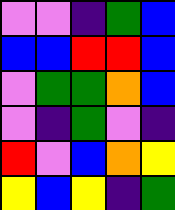[["violet", "violet", "indigo", "green", "blue"], ["blue", "blue", "red", "red", "blue"], ["violet", "green", "green", "orange", "blue"], ["violet", "indigo", "green", "violet", "indigo"], ["red", "violet", "blue", "orange", "yellow"], ["yellow", "blue", "yellow", "indigo", "green"]]